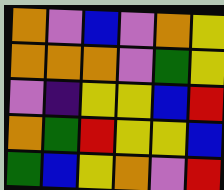[["orange", "violet", "blue", "violet", "orange", "yellow"], ["orange", "orange", "orange", "violet", "green", "yellow"], ["violet", "indigo", "yellow", "yellow", "blue", "red"], ["orange", "green", "red", "yellow", "yellow", "blue"], ["green", "blue", "yellow", "orange", "violet", "red"]]